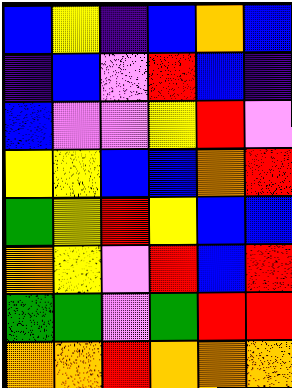[["blue", "yellow", "indigo", "blue", "orange", "blue"], ["indigo", "blue", "violet", "red", "blue", "indigo"], ["blue", "violet", "violet", "yellow", "red", "violet"], ["yellow", "yellow", "blue", "blue", "orange", "red"], ["green", "yellow", "red", "yellow", "blue", "blue"], ["orange", "yellow", "violet", "red", "blue", "red"], ["green", "green", "violet", "green", "red", "red"], ["orange", "orange", "red", "orange", "orange", "orange"]]